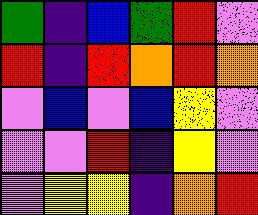[["green", "indigo", "blue", "green", "red", "violet"], ["red", "indigo", "red", "orange", "red", "orange"], ["violet", "blue", "violet", "blue", "yellow", "violet"], ["violet", "violet", "red", "indigo", "yellow", "violet"], ["violet", "yellow", "yellow", "indigo", "orange", "red"]]